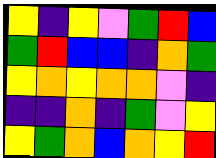[["yellow", "indigo", "yellow", "violet", "green", "red", "blue"], ["green", "red", "blue", "blue", "indigo", "orange", "green"], ["yellow", "orange", "yellow", "orange", "orange", "violet", "indigo"], ["indigo", "indigo", "orange", "indigo", "green", "violet", "yellow"], ["yellow", "green", "orange", "blue", "orange", "yellow", "red"]]